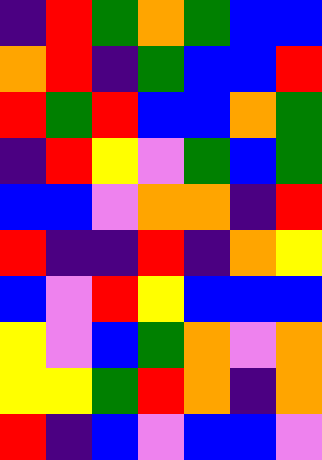[["indigo", "red", "green", "orange", "green", "blue", "blue"], ["orange", "red", "indigo", "green", "blue", "blue", "red"], ["red", "green", "red", "blue", "blue", "orange", "green"], ["indigo", "red", "yellow", "violet", "green", "blue", "green"], ["blue", "blue", "violet", "orange", "orange", "indigo", "red"], ["red", "indigo", "indigo", "red", "indigo", "orange", "yellow"], ["blue", "violet", "red", "yellow", "blue", "blue", "blue"], ["yellow", "violet", "blue", "green", "orange", "violet", "orange"], ["yellow", "yellow", "green", "red", "orange", "indigo", "orange"], ["red", "indigo", "blue", "violet", "blue", "blue", "violet"]]